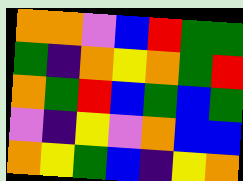[["orange", "orange", "violet", "blue", "red", "green", "green"], ["green", "indigo", "orange", "yellow", "orange", "green", "red"], ["orange", "green", "red", "blue", "green", "blue", "green"], ["violet", "indigo", "yellow", "violet", "orange", "blue", "blue"], ["orange", "yellow", "green", "blue", "indigo", "yellow", "orange"]]